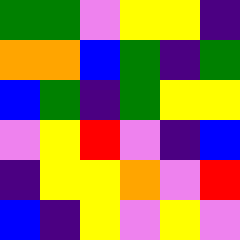[["green", "green", "violet", "yellow", "yellow", "indigo"], ["orange", "orange", "blue", "green", "indigo", "green"], ["blue", "green", "indigo", "green", "yellow", "yellow"], ["violet", "yellow", "red", "violet", "indigo", "blue"], ["indigo", "yellow", "yellow", "orange", "violet", "red"], ["blue", "indigo", "yellow", "violet", "yellow", "violet"]]